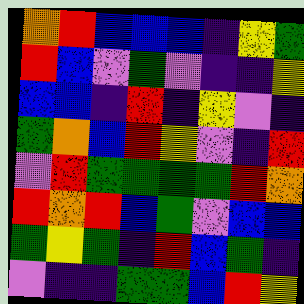[["orange", "red", "blue", "blue", "blue", "indigo", "yellow", "green"], ["red", "blue", "violet", "green", "violet", "indigo", "indigo", "yellow"], ["blue", "blue", "indigo", "red", "indigo", "yellow", "violet", "indigo"], ["green", "orange", "blue", "red", "yellow", "violet", "indigo", "red"], ["violet", "red", "green", "green", "green", "green", "red", "orange"], ["red", "orange", "red", "blue", "green", "violet", "blue", "blue"], ["green", "yellow", "green", "indigo", "red", "blue", "green", "indigo"], ["violet", "indigo", "indigo", "green", "green", "blue", "red", "yellow"]]